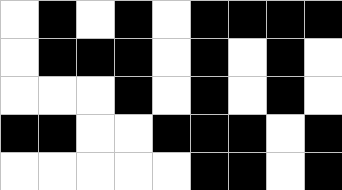[["white", "black", "white", "black", "white", "black", "black", "black", "black"], ["white", "black", "black", "black", "white", "black", "white", "black", "white"], ["white", "white", "white", "black", "white", "black", "white", "black", "white"], ["black", "black", "white", "white", "black", "black", "black", "white", "black"], ["white", "white", "white", "white", "white", "black", "black", "white", "black"]]